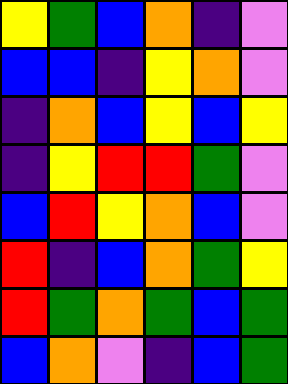[["yellow", "green", "blue", "orange", "indigo", "violet"], ["blue", "blue", "indigo", "yellow", "orange", "violet"], ["indigo", "orange", "blue", "yellow", "blue", "yellow"], ["indigo", "yellow", "red", "red", "green", "violet"], ["blue", "red", "yellow", "orange", "blue", "violet"], ["red", "indigo", "blue", "orange", "green", "yellow"], ["red", "green", "orange", "green", "blue", "green"], ["blue", "orange", "violet", "indigo", "blue", "green"]]